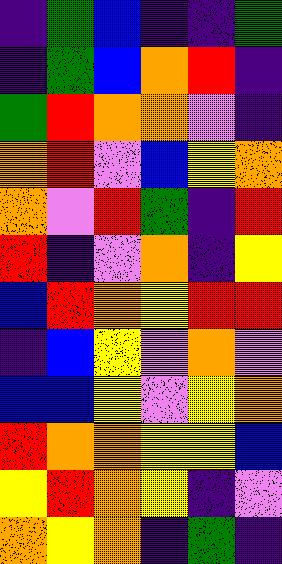[["indigo", "green", "blue", "indigo", "indigo", "green"], ["indigo", "green", "blue", "orange", "red", "indigo"], ["green", "red", "orange", "orange", "violet", "indigo"], ["orange", "red", "violet", "blue", "yellow", "orange"], ["orange", "violet", "red", "green", "indigo", "red"], ["red", "indigo", "violet", "orange", "indigo", "yellow"], ["blue", "red", "orange", "yellow", "red", "red"], ["indigo", "blue", "yellow", "violet", "orange", "violet"], ["blue", "blue", "yellow", "violet", "yellow", "orange"], ["red", "orange", "orange", "yellow", "yellow", "blue"], ["yellow", "red", "orange", "yellow", "indigo", "violet"], ["orange", "yellow", "orange", "indigo", "green", "indigo"]]